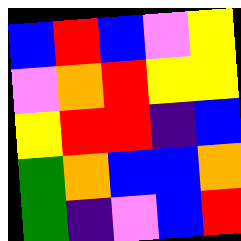[["blue", "red", "blue", "violet", "yellow"], ["violet", "orange", "red", "yellow", "yellow"], ["yellow", "red", "red", "indigo", "blue"], ["green", "orange", "blue", "blue", "orange"], ["green", "indigo", "violet", "blue", "red"]]